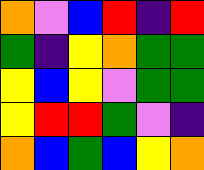[["orange", "violet", "blue", "red", "indigo", "red"], ["green", "indigo", "yellow", "orange", "green", "green"], ["yellow", "blue", "yellow", "violet", "green", "green"], ["yellow", "red", "red", "green", "violet", "indigo"], ["orange", "blue", "green", "blue", "yellow", "orange"]]